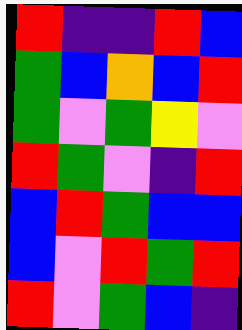[["red", "indigo", "indigo", "red", "blue"], ["green", "blue", "orange", "blue", "red"], ["green", "violet", "green", "yellow", "violet"], ["red", "green", "violet", "indigo", "red"], ["blue", "red", "green", "blue", "blue"], ["blue", "violet", "red", "green", "red"], ["red", "violet", "green", "blue", "indigo"]]